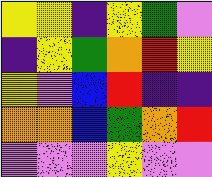[["yellow", "yellow", "indigo", "yellow", "green", "violet"], ["indigo", "yellow", "green", "orange", "red", "yellow"], ["yellow", "violet", "blue", "red", "indigo", "indigo"], ["orange", "orange", "blue", "green", "orange", "red"], ["violet", "violet", "violet", "yellow", "violet", "violet"]]